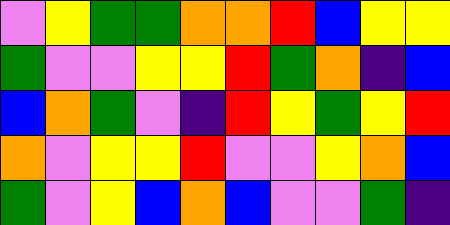[["violet", "yellow", "green", "green", "orange", "orange", "red", "blue", "yellow", "yellow"], ["green", "violet", "violet", "yellow", "yellow", "red", "green", "orange", "indigo", "blue"], ["blue", "orange", "green", "violet", "indigo", "red", "yellow", "green", "yellow", "red"], ["orange", "violet", "yellow", "yellow", "red", "violet", "violet", "yellow", "orange", "blue"], ["green", "violet", "yellow", "blue", "orange", "blue", "violet", "violet", "green", "indigo"]]